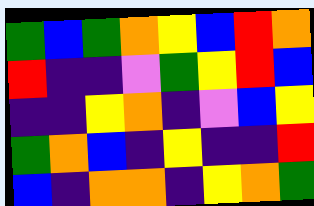[["green", "blue", "green", "orange", "yellow", "blue", "red", "orange"], ["red", "indigo", "indigo", "violet", "green", "yellow", "red", "blue"], ["indigo", "indigo", "yellow", "orange", "indigo", "violet", "blue", "yellow"], ["green", "orange", "blue", "indigo", "yellow", "indigo", "indigo", "red"], ["blue", "indigo", "orange", "orange", "indigo", "yellow", "orange", "green"]]